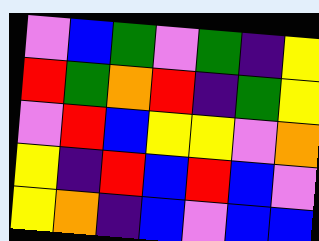[["violet", "blue", "green", "violet", "green", "indigo", "yellow"], ["red", "green", "orange", "red", "indigo", "green", "yellow"], ["violet", "red", "blue", "yellow", "yellow", "violet", "orange"], ["yellow", "indigo", "red", "blue", "red", "blue", "violet"], ["yellow", "orange", "indigo", "blue", "violet", "blue", "blue"]]